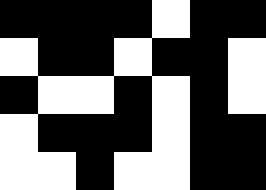[["black", "black", "black", "black", "white", "black", "black"], ["white", "black", "black", "white", "black", "black", "white"], ["black", "white", "white", "black", "white", "black", "white"], ["white", "black", "black", "black", "white", "black", "black"], ["white", "white", "black", "white", "white", "black", "black"]]